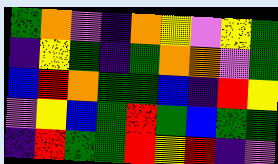[["green", "orange", "violet", "indigo", "orange", "yellow", "violet", "yellow", "green"], ["indigo", "yellow", "green", "indigo", "green", "orange", "orange", "violet", "green"], ["blue", "red", "orange", "green", "green", "blue", "indigo", "red", "yellow"], ["violet", "yellow", "blue", "green", "red", "green", "blue", "green", "green"], ["indigo", "red", "green", "green", "red", "yellow", "red", "indigo", "violet"]]